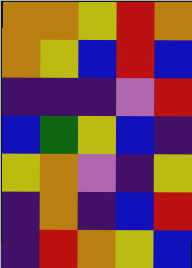[["orange", "orange", "yellow", "red", "orange"], ["orange", "yellow", "blue", "red", "blue"], ["indigo", "indigo", "indigo", "violet", "red"], ["blue", "green", "yellow", "blue", "indigo"], ["yellow", "orange", "violet", "indigo", "yellow"], ["indigo", "orange", "indigo", "blue", "red"], ["indigo", "red", "orange", "yellow", "blue"]]